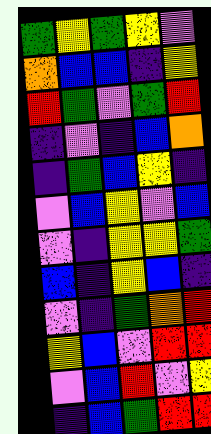[["green", "yellow", "green", "yellow", "violet"], ["orange", "blue", "blue", "indigo", "yellow"], ["red", "green", "violet", "green", "red"], ["indigo", "violet", "indigo", "blue", "orange"], ["indigo", "green", "blue", "yellow", "indigo"], ["violet", "blue", "yellow", "violet", "blue"], ["violet", "indigo", "yellow", "yellow", "green"], ["blue", "indigo", "yellow", "blue", "indigo"], ["violet", "indigo", "green", "orange", "red"], ["yellow", "blue", "violet", "red", "red"], ["violet", "blue", "red", "violet", "yellow"], ["indigo", "blue", "green", "red", "red"]]